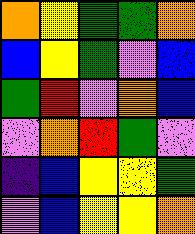[["orange", "yellow", "green", "green", "orange"], ["blue", "yellow", "green", "violet", "blue"], ["green", "red", "violet", "orange", "blue"], ["violet", "orange", "red", "green", "violet"], ["indigo", "blue", "yellow", "yellow", "green"], ["violet", "blue", "yellow", "yellow", "orange"]]